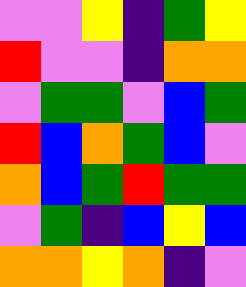[["violet", "violet", "yellow", "indigo", "green", "yellow"], ["red", "violet", "violet", "indigo", "orange", "orange"], ["violet", "green", "green", "violet", "blue", "green"], ["red", "blue", "orange", "green", "blue", "violet"], ["orange", "blue", "green", "red", "green", "green"], ["violet", "green", "indigo", "blue", "yellow", "blue"], ["orange", "orange", "yellow", "orange", "indigo", "violet"]]